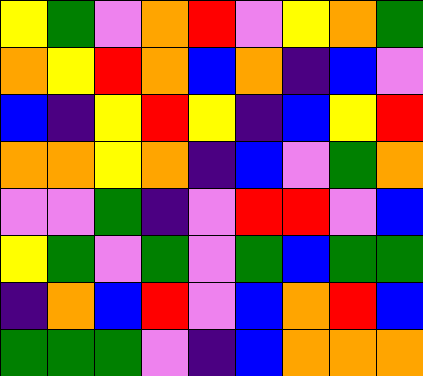[["yellow", "green", "violet", "orange", "red", "violet", "yellow", "orange", "green"], ["orange", "yellow", "red", "orange", "blue", "orange", "indigo", "blue", "violet"], ["blue", "indigo", "yellow", "red", "yellow", "indigo", "blue", "yellow", "red"], ["orange", "orange", "yellow", "orange", "indigo", "blue", "violet", "green", "orange"], ["violet", "violet", "green", "indigo", "violet", "red", "red", "violet", "blue"], ["yellow", "green", "violet", "green", "violet", "green", "blue", "green", "green"], ["indigo", "orange", "blue", "red", "violet", "blue", "orange", "red", "blue"], ["green", "green", "green", "violet", "indigo", "blue", "orange", "orange", "orange"]]